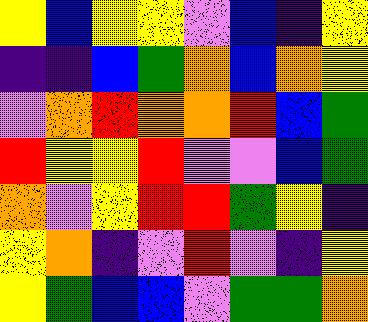[["yellow", "blue", "yellow", "yellow", "violet", "blue", "indigo", "yellow"], ["indigo", "indigo", "blue", "green", "orange", "blue", "orange", "yellow"], ["violet", "orange", "red", "orange", "orange", "red", "blue", "green"], ["red", "yellow", "yellow", "red", "violet", "violet", "blue", "green"], ["orange", "violet", "yellow", "red", "red", "green", "yellow", "indigo"], ["yellow", "orange", "indigo", "violet", "red", "violet", "indigo", "yellow"], ["yellow", "green", "blue", "blue", "violet", "green", "green", "orange"]]